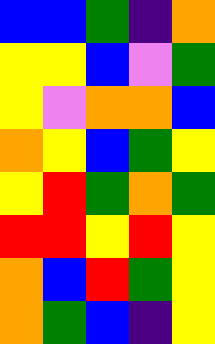[["blue", "blue", "green", "indigo", "orange"], ["yellow", "yellow", "blue", "violet", "green"], ["yellow", "violet", "orange", "orange", "blue"], ["orange", "yellow", "blue", "green", "yellow"], ["yellow", "red", "green", "orange", "green"], ["red", "red", "yellow", "red", "yellow"], ["orange", "blue", "red", "green", "yellow"], ["orange", "green", "blue", "indigo", "yellow"]]